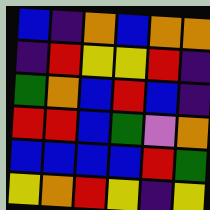[["blue", "indigo", "orange", "blue", "orange", "orange"], ["indigo", "red", "yellow", "yellow", "red", "indigo"], ["green", "orange", "blue", "red", "blue", "indigo"], ["red", "red", "blue", "green", "violet", "orange"], ["blue", "blue", "blue", "blue", "red", "green"], ["yellow", "orange", "red", "yellow", "indigo", "yellow"]]